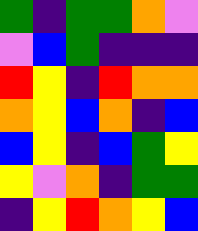[["green", "indigo", "green", "green", "orange", "violet"], ["violet", "blue", "green", "indigo", "indigo", "indigo"], ["red", "yellow", "indigo", "red", "orange", "orange"], ["orange", "yellow", "blue", "orange", "indigo", "blue"], ["blue", "yellow", "indigo", "blue", "green", "yellow"], ["yellow", "violet", "orange", "indigo", "green", "green"], ["indigo", "yellow", "red", "orange", "yellow", "blue"]]